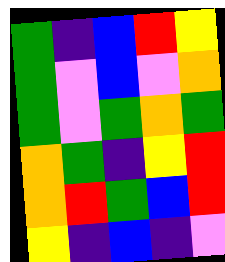[["green", "indigo", "blue", "red", "yellow"], ["green", "violet", "blue", "violet", "orange"], ["green", "violet", "green", "orange", "green"], ["orange", "green", "indigo", "yellow", "red"], ["orange", "red", "green", "blue", "red"], ["yellow", "indigo", "blue", "indigo", "violet"]]